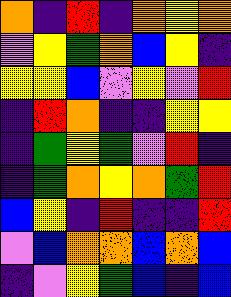[["orange", "indigo", "red", "indigo", "orange", "yellow", "orange"], ["violet", "yellow", "green", "orange", "blue", "yellow", "indigo"], ["yellow", "yellow", "blue", "violet", "yellow", "violet", "red"], ["indigo", "red", "orange", "indigo", "indigo", "yellow", "yellow"], ["indigo", "green", "yellow", "green", "violet", "red", "indigo"], ["indigo", "green", "orange", "yellow", "orange", "green", "red"], ["blue", "yellow", "indigo", "red", "indigo", "indigo", "red"], ["violet", "blue", "orange", "orange", "blue", "orange", "blue"], ["indigo", "violet", "yellow", "green", "blue", "indigo", "blue"]]